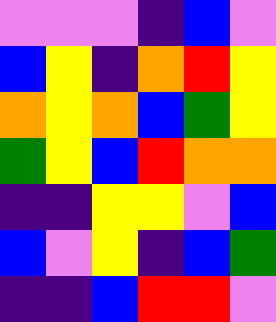[["violet", "violet", "violet", "indigo", "blue", "violet"], ["blue", "yellow", "indigo", "orange", "red", "yellow"], ["orange", "yellow", "orange", "blue", "green", "yellow"], ["green", "yellow", "blue", "red", "orange", "orange"], ["indigo", "indigo", "yellow", "yellow", "violet", "blue"], ["blue", "violet", "yellow", "indigo", "blue", "green"], ["indigo", "indigo", "blue", "red", "red", "violet"]]